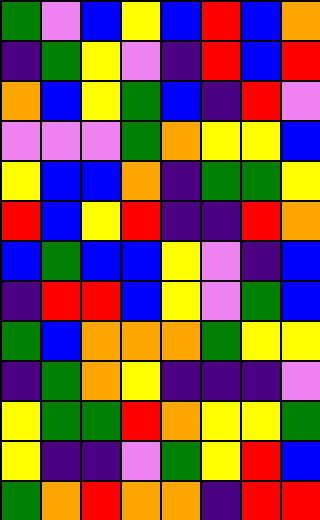[["green", "violet", "blue", "yellow", "blue", "red", "blue", "orange"], ["indigo", "green", "yellow", "violet", "indigo", "red", "blue", "red"], ["orange", "blue", "yellow", "green", "blue", "indigo", "red", "violet"], ["violet", "violet", "violet", "green", "orange", "yellow", "yellow", "blue"], ["yellow", "blue", "blue", "orange", "indigo", "green", "green", "yellow"], ["red", "blue", "yellow", "red", "indigo", "indigo", "red", "orange"], ["blue", "green", "blue", "blue", "yellow", "violet", "indigo", "blue"], ["indigo", "red", "red", "blue", "yellow", "violet", "green", "blue"], ["green", "blue", "orange", "orange", "orange", "green", "yellow", "yellow"], ["indigo", "green", "orange", "yellow", "indigo", "indigo", "indigo", "violet"], ["yellow", "green", "green", "red", "orange", "yellow", "yellow", "green"], ["yellow", "indigo", "indigo", "violet", "green", "yellow", "red", "blue"], ["green", "orange", "red", "orange", "orange", "indigo", "red", "red"]]